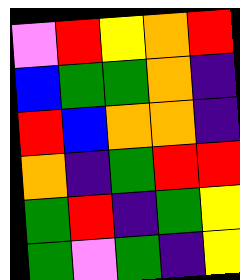[["violet", "red", "yellow", "orange", "red"], ["blue", "green", "green", "orange", "indigo"], ["red", "blue", "orange", "orange", "indigo"], ["orange", "indigo", "green", "red", "red"], ["green", "red", "indigo", "green", "yellow"], ["green", "violet", "green", "indigo", "yellow"]]